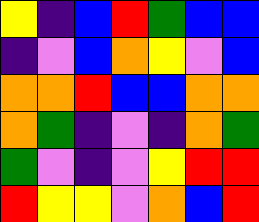[["yellow", "indigo", "blue", "red", "green", "blue", "blue"], ["indigo", "violet", "blue", "orange", "yellow", "violet", "blue"], ["orange", "orange", "red", "blue", "blue", "orange", "orange"], ["orange", "green", "indigo", "violet", "indigo", "orange", "green"], ["green", "violet", "indigo", "violet", "yellow", "red", "red"], ["red", "yellow", "yellow", "violet", "orange", "blue", "red"]]